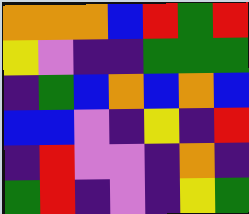[["orange", "orange", "orange", "blue", "red", "green", "red"], ["yellow", "violet", "indigo", "indigo", "green", "green", "green"], ["indigo", "green", "blue", "orange", "blue", "orange", "blue"], ["blue", "blue", "violet", "indigo", "yellow", "indigo", "red"], ["indigo", "red", "violet", "violet", "indigo", "orange", "indigo"], ["green", "red", "indigo", "violet", "indigo", "yellow", "green"]]